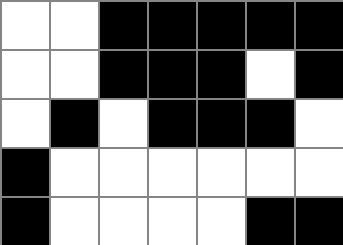[["white", "white", "black", "black", "black", "black", "black"], ["white", "white", "black", "black", "black", "white", "black"], ["white", "black", "white", "black", "black", "black", "white"], ["black", "white", "white", "white", "white", "white", "white"], ["black", "white", "white", "white", "white", "black", "black"]]